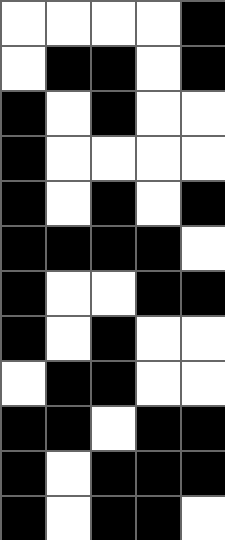[["white", "white", "white", "white", "black"], ["white", "black", "black", "white", "black"], ["black", "white", "black", "white", "white"], ["black", "white", "white", "white", "white"], ["black", "white", "black", "white", "black"], ["black", "black", "black", "black", "white"], ["black", "white", "white", "black", "black"], ["black", "white", "black", "white", "white"], ["white", "black", "black", "white", "white"], ["black", "black", "white", "black", "black"], ["black", "white", "black", "black", "black"], ["black", "white", "black", "black", "white"]]